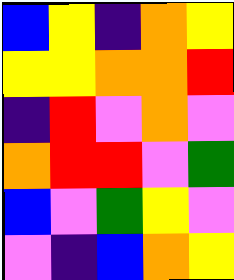[["blue", "yellow", "indigo", "orange", "yellow"], ["yellow", "yellow", "orange", "orange", "red"], ["indigo", "red", "violet", "orange", "violet"], ["orange", "red", "red", "violet", "green"], ["blue", "violet", "green", "yellow", "violet"], ["violet", "indigo", "blue", "orange", "yellow"]]